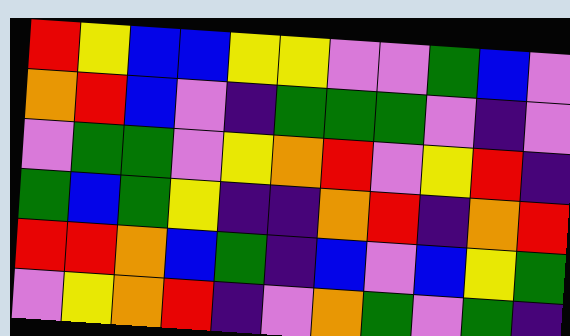[["red", "yellow", "blue", "blue", "yellow", "yellow", "violet", "violet", "green", "blue", "violet"], ["orange", "red", "blue", "violet", "indigo", "green", "green", "green", "violet", "indigo", "violet"], ["violet", "green", "green", "violet", "yellow", "orange", "red", "violet", "yellow", "red", "indigo"], ["green", "blue", "green", "yellow", "indigo", "indigo", "orange", "red", "indigo", "orange", "red"], ["red", "red", "orange", "blue", "green", "indigo", "blue", "violet", "blue", "yellow", "green"], ["violet", "yellow", "orange", "red", "indigo", "violet", "orange", "green", "violet", "green", "indigo"]]